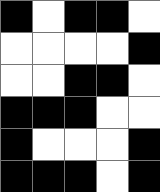[["black", "white", "black", "black", "white"], ["white", "white", "white", "white", "black"], ["white", "white", "black", "black", "white"], ["black", "black", "black", "white", "white"], ["black", "white", "white", "white", "black"], ["black", "black", "black", "white", "black"]]